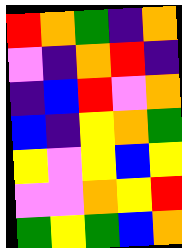[["red", "orange", "green", "indigo", "orange"], ["violet", "indigo", "orange", "red", "indigo"], ["indigo", "blue", "red", "violet", "orange"], ["blue", "indigo", "yellow", "orange", "green"], ["yellow", "violet", "yellow", "blue", "yellow"], ["violet", "violet", "orange", "yellow", "red"], ["green", "yellow", "green", "blue", "orange"]]